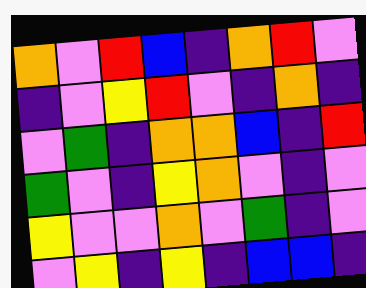[["orange", "violet", "red", "blue", "indigo", "orange", "red", "violet"], ["indigo", "violet", "yellow", "red", "violet", "indigo", "orange", "indigo"], ["violet", "green", "indigo", "orange", "orange", "blue", "indigo", "red"], ["green", "violet", "indigo", "yellow", "orange", "violet", "indigo", "violet"], ["yellow", "violet", "violet", "orange", "violet", "green", "indigo", "violet"], ["violet", "yellow", "indigo", "yellow", "indigo", "blue", "blue", "indigo"]]